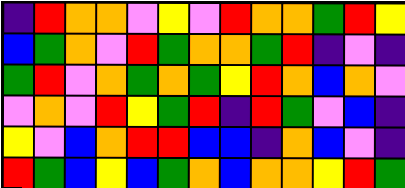[["indigo", "red", "orange", "orange", "violet", "yellow", "violet", "red", "orange", "orange", "green", "red", "yellow"], ["blue", "green", "orange", "violet", "red", "green", "orange", "orange", "green", "red", "indigo", "violet", "indigo"], ["green", "red", "violet", "orange", "green", "orange", "green", "yellow", "red", "orange", "blue", "orange", "violet"], ["violet", "orange", "violet", "red", "yellow", "green", "red", "indigo", "red", "green", "violet", "blue", "indigo"], ["yellow", "violet", "blue", "orange", "red", "red", "blue", "blue", "indigo", "orange", "blue", "violet", "indigo"], ["red", "green", "blue", "yellow", "blue", "green", "orange", "blue", "orange", "orange", "yellow", "red", "green"]]